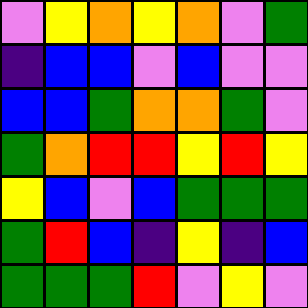[["violet", "yellow", "orange", "yellow", "orange", "violet", "green"], ["indigo", "blue", "blue", "violet", "blue", "violet", "violet"], ["blue", "blue", "green", "orange", "orange", "green", "violet"], ["green", "orange", "red", "red", "yellow", "red", "yellow"], ["yellow", "blue", "violet", "blue", "green", "green", "green"], ["green", "red", "blue", "indigo", "yellow", "indigo", "blue"], ["green", "green", "green", "red", "violet", "yellow", "violet"]]